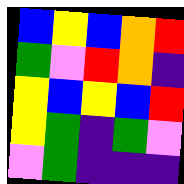[["blue", "yellow", "blue", "orange", "red"], ["green", "violet", "red", "orange", "indigo"], ["yellow", "blue", "yellow", "blue", "red"], ["yellow", "green", "indigo", "green", "violet"], ["violet", "green", "indigo", "indigo", "indigo"]]